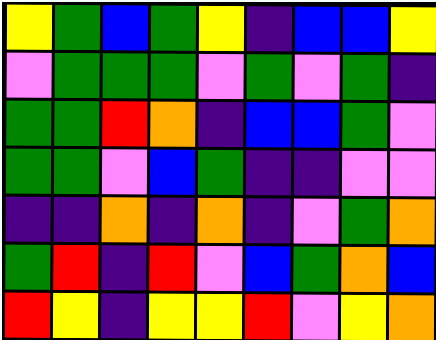[["yellow", "green", "blue", "green", "yellow", "indigo", "blue", "blue", "yellow"], ["violet", "green", "green", "green", "violet", "green", "violet", "green", "indigo"], ["green", "green", "red", "orange", "indigo", "blue", "blue", "green", "violet"], ["green", "green", "violet", "blue", "green", "indigo", "indigo", "violet", "violet"], ["indigo", "indigo", "orange", "indigo", "orange", "indigo", "violet", "green", "orange"], ["green", "red", "indigo", "red", "violet", "blue", "green", "orange", "blue"], ["red", "yellow", "indigo", "yellow", "yellow", "red", "violet", "yellow", "orange"]]